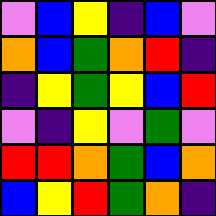[["violet", "blue", "yellow", "indigo", "blue", "violet"], ["orange", "blue", "green", "orange", "red", "indigo"], ["indigo", "yellow", "green", "yellow", "blue", "red"], ["violet", "indigo", "yellow", "violet", "green", "violet"], ["red", "red", "orange", "green", "blue", "orange"], ["blue", "yellow", "red", "green", "orange", "indigo"]]